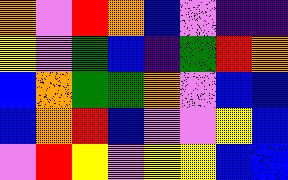[["orange", "violet", "red", "orange", "blue", "violet", "indigo", "indigo"], ["yellow", "violet", "green", "blue", "indigo", "green", "red", "orange"], ["blue", "orange", "green", "green", "orange", "violet", "blue", "blue"], ["blue", "orange", "red", "blue", "violet", "violet", "yellow", "blue"], ["violet", "red", "yellow", "violet", "yellow", "yellow", "blue", "blue"]]